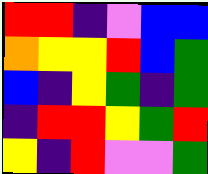[["red", "red", "indigo", "violet", "blue", "blue"], ["orange", "yellow", "yellow", "red", "blue", "green"], ["blue", "indigo", "yellow", "green", "indigo", "green"], ["indigo", "red", "red", "yellow", "green", "red"], ["yellow", "indigo", "red", "violet", "violet", "green"]]